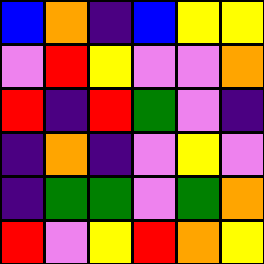[["blue", "orange", "indigo", "blue", "yellow", "yellow"], ["violet", "red", "yellow", "violet", "violet", "orange"], ["red", "indigo", "red", "green", "violet", "indigo"], ["indigo", "orange", "indigo", "violet", "yellow", "violet"], ["indigo", "green", "green", "violet", "green", "orange"], ["red", "violet", "yellow", "red", "orange", "yellow"]]